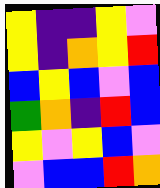[["yellow", "indigo", "indigo", "yellow", "violet"], ["yellow", "indigo", "orange", "yellow", "red"], ["blue", "yellow", "blue", "violet", "blue"], ["green", "orange", "indigo", "red", "blue"], ["yellow", "violet", "yellow", "blue", "violet"], ["violet", "blue", "blue", "red", "orange"]]